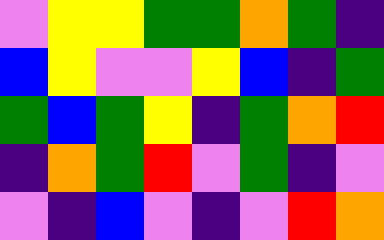[["violet", "yellow", "yellow", "green", "green", "orange", "green", "indigo"], ["blue", "yellow", "violet", "violet", "yellow", "blue", "indigo", "green"], ["green", "blue", "green", "yellow", "indigo", "green", "orange", "red"], ["indigo", "orange", "green", "red", "violet", "green", "indigo", "violet"], ["violet", "indigo", "blue", "violet", "indigo", "violet", "red", "orange"]]